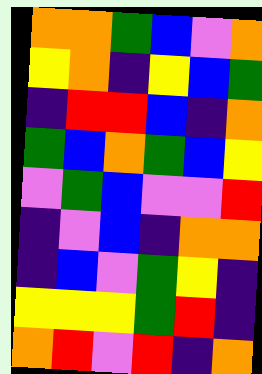[["orange", "orange", "green", "blue", "violet", "orange"], ["yellow", "orange", "indigo", "yellow", "blue", "green"], ["indigo", "red", "red", "blue", "indigo", "orange"], ["green", "blue", "orange", "green", "blue", "yellow"], ["violet", "green", "blue", "violet", "violet", "red"], ["indigo", "violet", "blue", "indigo", "orange", "orange"], ["indigo", "blue", "violet", "green", "yellow", "indigo"], ["yellow", "yellow", "yellow", "green", "red", "indigo"], ["orange", "red", "violet", "red", "indigo", "orange"]]